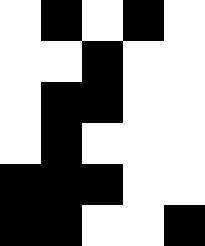[["white", "black", "white", "black", "white"], ["white", "white", "black", "white", "white"], ["white", "black", "black", "white", "white"], ["white", "black", "white", "white", "white"], ["black", "black", "black", "white", "white"], ["black", "black", "white", "white", "black"]]